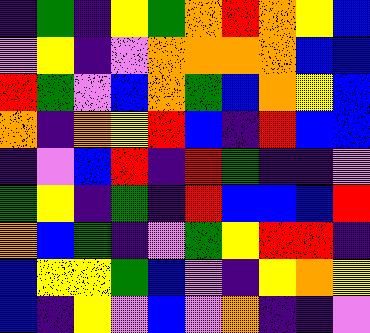[["indigo", "green", "indigo", "yellow", "green", "orange", "red", "orange", "yellow", "blue"], ["violet", "yellow", "indigo", "violet", "orange", "orange", "orange", "orange", "blue", "blue"], ["red", "green", "violet", "blue", "orange", "green", "blue", "orange", "yellow", "blue"], ["orange", "indigo", "orange", "yellow", "red", "blue", "indigo", "red", "blue", "blue"], ["indigo", "violet", "blue", "red", "indigo", "red", "green", "indigo", "indigo", "violet"], ["green", "yellow", "indigo", "green", "indigo", "red", "blue", "blue", "blue", "red"], ["orange", "blue", "green", "indigo", "violet", "green", "yellow", "red", "red", "indigo"], ["blue", "yellow", "yellow", "green", "blue", "violet", "indigo", "yellow", "orange", "yellow"], ["blue", "indigo", "yellow", "violet", "blue", "violet", "orange", "indigo", "indigo", "violet"]]